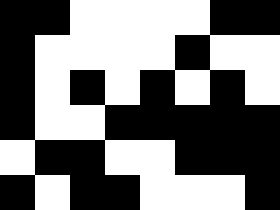[["black", "black", "white", "white", "white", "white", "black", "black"], ["black", "white", "white", "white", "white", "black", "white", "white"], ["black", "white", "black", "white", "black", "white", "black", "white"], ["black", "white", "white", "black", "black", "black", "black", "black"], ["white", "black", "black", "white", "white", "black", "black", "black"], ["black", "white", "black", "black", "white", "white", "white", "black"]]